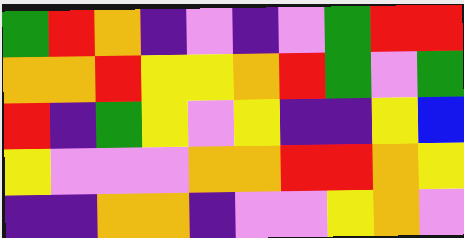[["green", "red", "orange", "indigo", "violet", "indigo", "violet", "green", "red", "red"], ["orange", "orange", "red", "yellow", "yellow", "orange", "red", "green", "violet", "green"], ["red", "indigo", "green", "yellow", "violet", "yellow", "indigo", "indigo", "yellow", "blue"], ["yellow", "violet", "violet", "violet", "orange", "orange", "red", "red", "orange", "yellow"], ["indigo", "indigo", "orange", "orange", "indigo", "violet", "violet", "yellow", "orange", "violet"]]